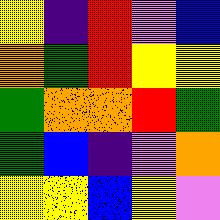[["yellow", "indigo", "red", "violet", "blue"], ["orange", "green", "red", "yellow", "yellow"], ["green", "orange", "orange", "red", "green"], ["green", "blue", "indigo", "violet", "orange"], ["yellow", "yellow", "blue", "yellow", "violet"]]